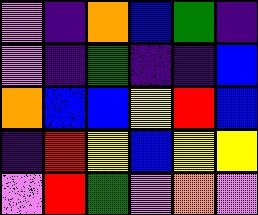[["violet", "indigo", "orange", "blue", "green", "indigo"], ["violet", "indigo", "green", "indigo", "indigo", "blue"], ["orange", "blue", "blue", "yellow", "red", "blue"], ["indigo", "red", "yellow", "blue", "yellow", "yellow"], ["violet", "red", "green", "violet", "orange", "violet"]]